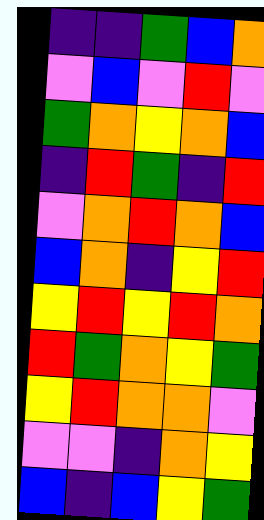[["indigo", "indigo", "green", "blue", "orange"], ["violet", "blue", "violet", "red", "violet"], ["green", "orange", "yellow", "orange", "blue"], ["indigo", "red", "green", "indigo", "red"], ["violet", "orange", "red", "orange", "blue"], ["blue", "orange", "indigo", "yellow", "red"], ["yellow", "red", "yellow", "red", "orange"], ["red", "green", "orange", "yellow", "green"], ["yellow", "red", "orange", "orange", "violet"], ["violet", "violet", "indigo", "orange", "yellow"], ["blue", "indigo", "blue", "yellow", "green"]]